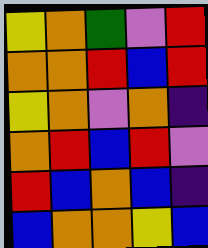[["yellow", "orange", "green", "violet", "red"], ["orange", "orange", "red", "blue", "red"], ["yellow", "orange", "violet", "orange", "indigo"], ["orange", "red", "blue", "red", "violet"], ["red", "blue", "orange", "blue", "indigo"], ["blue", "orange", "orange", "yellow", "blue"]]